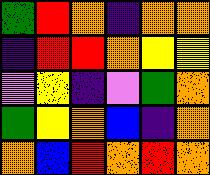[["green", "red", "orange", "indigo", "orange", "orange"], ["indigo", "red", "red", "orange", "yellow", "yellow"], ["violet", "yellow", "indigo", "violet", "green", "orange"], ["green", "yellow", "orange", "blue", "indigo", "orange"], ["orange", "blue", "red", "orange", "red", "orange"]]